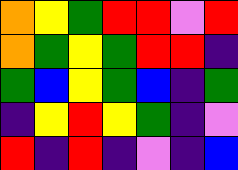[["orange", "yellow", "green", "red", "red", "violet", "red"], ["orange", "green", "yellow", "green", "red", "red", "indigo"], ["green", "blue", "yellow", "green", "blue", "indigo", "green"], ["indigo", "yellow", "red", "yellow", "green", "indigo", "violet"], ["red", "indigo", "red", "indigo", "violet", "indigo", "blue"]]